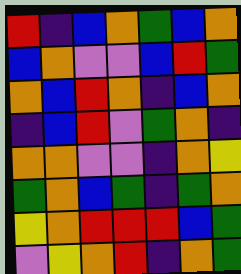[["red", "indigo", "blue", "orange", "green", "blue", "orange"], ["blue", "orange", "violet", "violet", "blue", "red", "green"], ["orange", "blue", "red", "orange", "indigo", "blue", "orange"], ["indigo", "blue", "red", "violet", "green", "orange", "indigo"], ["orange", "orange", "violet", "violet", "indigo", "orange", "yellow"], ["green", "orange", "blue", "green", "indigo", "green", "orange"], ["yellow", "orange", "red", "red", "red", "blue", "green"], ["violet", "yellow", "orange", "red", "indigo", "orange", "green"]]